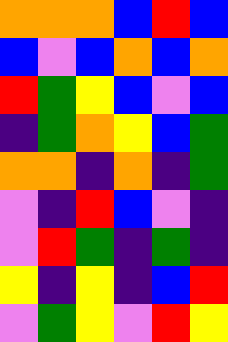[["orange", "orange", "orange", "blue", "red", "blue"], ["blue", "violet", "blue", "orange", "blue", "orange"], ["red", "green", "yellow", "blue", "violet", "blue"], ["indigo", "green", "orange", "yellow", "blue", "green"], ["orange", "orange", "indigo", "orange", "indigo", "green"], ["violet", "indigo", "red", "blue", "violet", "indigo"], ["violet", "red", "green", "indigo", "green", "indigo"], ["yellow", "indigo", "yellow", "indigo", "blue", "red"], ["violet", "green", "yellow", "violet", "red", "yellow"]]